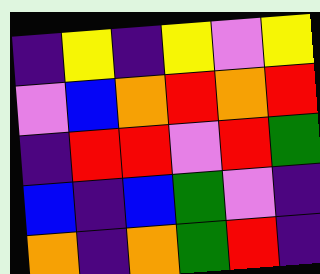[["indigo", "yellow", "indigo", "yellow", "violet", "yellow"], ["violet", "blue", "orange", "red", "orange", "red"], ["indigo", "red", "red", "violet", "red", "green"], ["blue", "indigo", "blue", "green", "violet", "indigo"], ["orange", "indigo", "orange", "green", "red", "indigo"]]